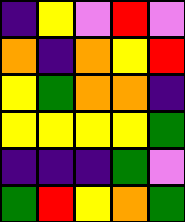[["indigo", "yellow", "violet", "red", "violet"], ["orange", "indigo", "orange", "yellow", "red"], ["yellow", "green", "orange", "orange", "indigo"], ["yellow", "yellow", "yellow", "yellow", "green"], ["indigo", "indigo", "indigo", "green", "violet"], ["green", "red", "yellow", "orange", "green"]]